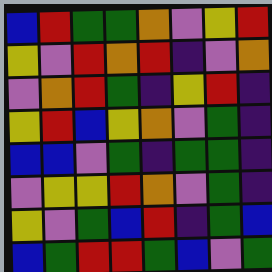[["blue", "red", "green", "green", "orange", "violet", "yellow", "red"], ["yellow", "violet", "red", "orange", "red", "indigo", "violet", "orange"], ["violet", "orange", "red", "green", "indigo", "yellow", "red", "indigo"], ["yellow", "red", "blue", "yellow", "orange", "violet", "green", "indigo"], ["blue", "blue", "violet", "green", "indigo", "green", "green", "indigo"], ["violet", "yellow", "yellow", "red", "orange", "violet", "green", "indigo"], ["yellow", "violet", "green", "blue", "red", "indigo", "green", "blue"], ["blue", "green", "red", "red", "green", "blue", "violet", "green"]]